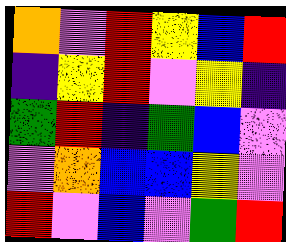[["orange", "violet", "red", "yellow", "blue", "red"], ["indigo", "yellow", "red", "violet", "yellow", "indigo"], ["green", "red", "indigo", "green", "blue", "violet"], ["violet", "orange", "blue", "blue", "yellow", "violet"], ["red", "violet", "blue", "violet", "green", "red"]]